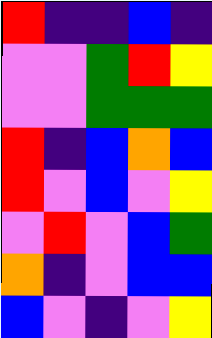[["red", "indigo", "indigo", "blue", "indigo"], ["violet", "violet", "green", "red", "yellow"], ["violet", "violet", "green", "green", "green"], ["red", "indigo", "blue", "orange", "blue"], ["red", "violet", "blue", "violet", "yellow"], ["violet", "red", "violet", "blue", "green"], ["orange", "indigo", "violet", "blue", "blue"], ["blue", "violet", "indigo", "violet", "yellow"]]